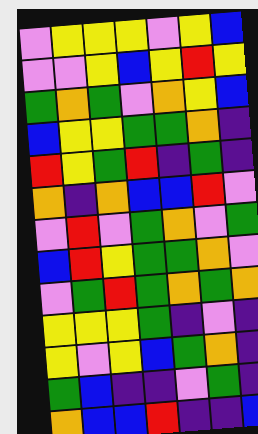[["violet", "yellow", "yellow", "yellow", "violet", "yellow", "blue"], ["violet", "violet", "yellow", "blue", "yellow", "red", "yellow"], ["green", "orange", "green", "violet", "orange", "yellow", "blue"], ["blue", "yellow", "yellow", "green", "green", "orange", "indigo"], ["red", "yellow", "green", "red", "indigo", "green", "indigo"], ["orange", "indigo", "orange", "blue", "blue", "red", "violet"], ["violet", "red", "violet", "green", "orange", "violet", "green"], ["blue", "red", "yellow", "green", "green", "orange", "violet"], ["violet", "green", "red", "green", "orange", "green", "orange"], ["yellow", "yellow", "yellow", "green", "indigo", "violet", "indigo"], ["yellow", "violet", "yellow", "blue", "green", "orange", "indigo"], ["green", "blue", "indigo", "indigo", "violet", "green", "indigo"], ["orange", "blue", "blue", "red", "indigo", "indigo", "blue"]]